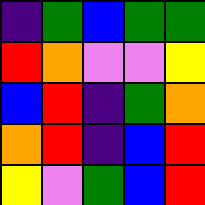[["indigo", "green", "blue", "green", "green"], ["red", "orange", "violet", "violet", "yellow"], ["blue", "red", "indigo", "green", "orange"], ["orange", "red", "indigo", "blue", "red"], ["yellow", "violet", "green", "blue", "red"]]